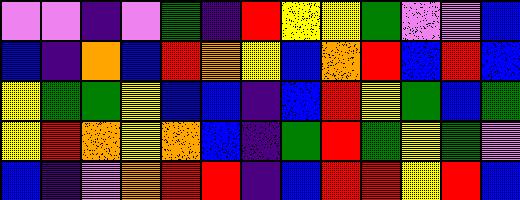[["violet", "violet", "indigo", "violet", "green", "indigo", "red", "yellow", "yellow", "green", "violet", "violet", "blue"], ["blue", "indigo", "orange", "blue", "red", "orange", "yellow", "blue", "orange", "red", "blue", "red", "blue"], ["yellow", "green", "green", "yellow", "blue", "blue", "indigo", "blue", "red", "yellow", "green", "blue", "green"], ["yellow", "red", "orange", "yellow", "orange", "blue", "indigo", "green", "red", "green", "yellow", "green", "violet"], ["blue", "indigo", "violet", "orange", "red", "red", "indigo", "blue", "red", "red", "yellow", "red", "blue"]]